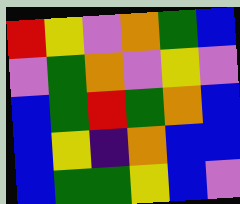[["red", "yellow", "violet", "orange", "green", "blue"], ["violet", "green", "orange", "violet", "yellow", "violet"], ["blue", "green", "red", "green", "orange", "blue"], ["blue", "yellow", "indigo", "orange", "blue", "blue"], ["blue", "green", "green", "yellow", "blue", "violet"]]